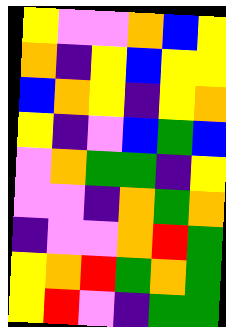[["yellow", "violet", "violet", "orange", "blue", "yellow"], ["orange", "indigo", "yellow", "blue", "yellow", "yellow"], ["blue", "orange", "yellow", "indigo", "yellow", "orange"], ["yellow", "indigo", "violet", "blue", "green", "blue"], ["violet", "orange", "green", "green", "indigo", "yellow"], ["violet", "violet", "indigo", "orange", "green", "orange"], ["indigo", "violet", "violet", "orange", "red", "green"], ["yellow", "orange", "red", "green", "orange", "green"], ["yellow", "red", "violet", "indigo", "green", "green"]]